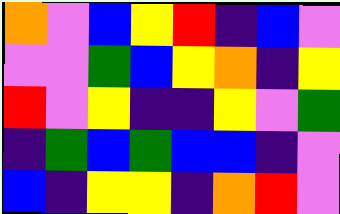[["orange", "violet", "blue", "yellow", "red", "indigo", "blue", "violet"], ["violet", "violet", "green", "blue", "yellow", "orange", "indigo", "yellow"], ["red", "violet", "yellow", "indigo", "indigo", "yellow", "violet", "green"], ["indigo", "green", "blue", "green", "blue", "blue", "indigo", "violet"], ["blue", "indigo", "yellow", "yellow", "indigo", "orange", "red", "violet"]]